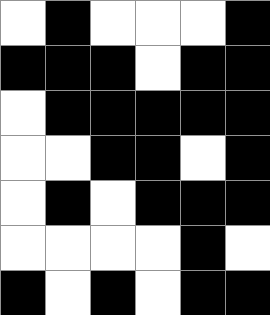[["white", "black", "white", "white", "white", "black"], ["black", "black", "black", "white", "black", "black"], ["white", "black", "black", "black", "black", "black"], ["white", "white", "black", "black", "white", "black"], ["white", "black", "white", "black", "black", "black"], ["white", "white", "white", "white", "black", "white"], ["black", "white", "black", "white", "black", "black"]]